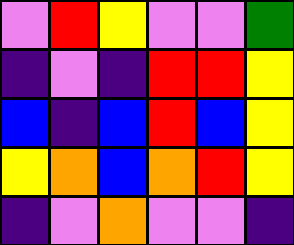[["violet", "red", "yellow", "violet", "violet", "green"], ["indigo", "violet", "indigo", "red", "red", "yellow"], ["blue", "indigo", "blue", "red", "blue", "yellow"], ["yellow", "orange", "blue", "orange", "red", "yellow"], ["indigo", "violet", "orange", "violet", "violet", "indigo"]]